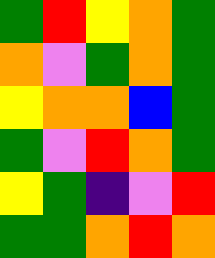[["green", "red", "yellow", "orange", "green"], ["orange", "violet", "green", "orange", "green"], ["yellow", "orange", "orange", "blue", "green"], ["green", "violet", "red", "orange", "green"], ["yellow", "green", "indigo", "violet", "red"], ["green", "green", "orange", "red", "orange"]]